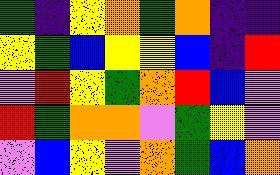[["green", "indigo", "yellow", "orange", "green", "orange", "indigo", "indigo"], ["yellow", "green", "blue", "yellow", "yellow", "blue", "indigo", "red"], ["violet", "red", "yellow", "green", "orange", "red", "blue", "violet"], ["red", "green", "orange", "orange", "violet", "green", "yellow", "violet"], ["violet", "blue", "yellow", "violet", "orange", "green", "blue", "orange"]]